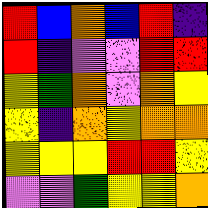[["red", "blue", "orange", "blue", "red", "indigo"], ["red", "indigo", "violet", "violet", "red", "red"], ["yellow", "green", "orange", "violet", "orange", "yellow"], ["yellow", "indigo", "orange", "yellow", "orange", "orange"], ["yellow", "yellow", "yellow", "red", "red", "yellow"], ["violet", "violet", "green", "yellow", "yellow", "orange"]]